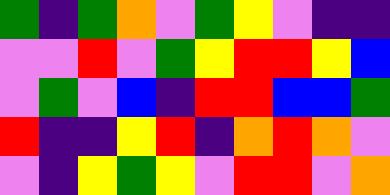[["green", "indigo", "green", "orange", "violet", "green", "yellow", "violet", "indigo", "indigo"], ["violet", "violet", "red", "violet", "green", "yellow", "red", "red", "yellow", "blue"], ["violet", "green", "violet", "blue", "indigo", "red", "red", "blue", "blue", "green"], ["red", "indigo", "indigo", "yellow", "red", "indigo", "orange", "red", "orange", "violet"], ["violet", "indigo", "yellow", "green", "yellow", "violet", "red", "red", "violet", "orange"]]